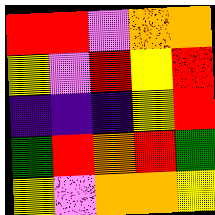[["red", "red", "violet", "orange", "orange"], ["yellow", "violet", "red", "yellow", "red"], ["indigo", "indigo", "indigo", "yellow", "red"], ["green", "red", "orange", "red", "green"], ["yellow", "violet", "orange", "orange", "yellow"]]